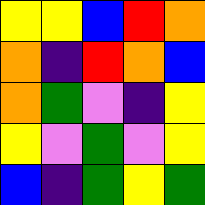[["yellow", "yellow", "blue", "red", "orange"], ["orange", "indigo", "red", "orange", "blue"], ["orange", "green", "violet", "indigo", "yellow"], ["yellow", "violet", "green", "violet", "yellow"], ["blue", "indigo", "green", "yellow", "green"]]